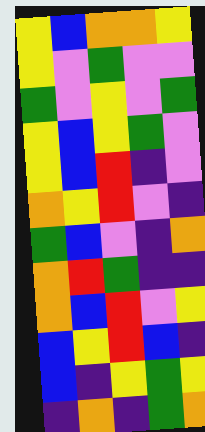[["yellow", "blue", "orange", "orange", "yellow"], ["yellow", "violet", "green", "violet", "violet"], ["green", "violet", "yellow", "violet", "green"], ["yellow", "blue", "yellow", "green", "violet"], ["yellow", "blue", "red", "indigo", "violet"], ["orange", "yellow", "red", "violet", "indigo"], ["green", "blue", "violet", "indigo", "orange"], ["orange", "red", "green", "indigo", "indigo"], ["orange", "blue", "red", "violet", "yellow"], ["blue", "yellow", "red", "blue", "indigo"], ["blue", "indigo", "yellow", "green", "yellow"], ["indigo", "orange", "indigo", "green", "orange"]]